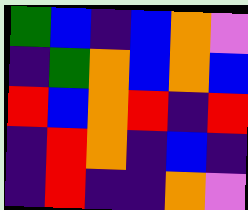[["green", "blue", "indigo", "blue", "orange", "violet"], ["indigo", "green", "orange", "blue", "orange", "blue"], ["red", "blue", "orange", "red", "indigo", "red"], ["indigo", "red", "orange", "indigo", "blue", "indigo"], ["indigo", "red", "indigo", "indigo", "orange", "violet"]]